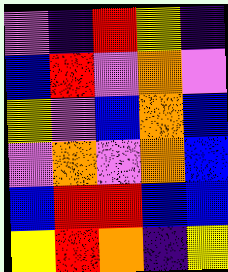[["violet", "indigo", "red", "yellow", "indigo"], ["blue", "red", "violet", "orange", "violet"], ["yellow", "violet", "blue", "orange", "blue"], ["violet", "orange", "violet", "orange", "blue"], ["blue", "red", "red", "blue", "blue"], ["yellow", "red", "orange", "indigo", "yellow"]]